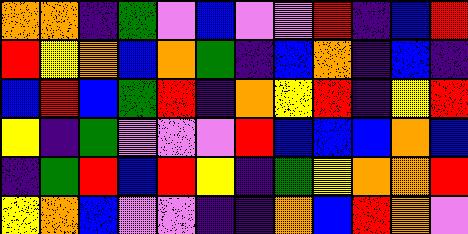[["orange", "orange", "indigo", "green", "violet", "blue", "violet", "violet", "red", "indigo", "blue", "red"], ["red", "yellow", "orange", "blue", "orange", "green", "indigo", "blue", "orange", "indigo", "blue", "indigo"], ["blue", "red", "blue", "green", "red", "indigo", "orange", "yellow", "red", "indigo", "yellow", "red"], ["yellow", "indigo", "green", "violet", "violet", "violet", "red", "blue", "blue", "blue", "orange", "blue"], ["indigo", "green", "red", "blue", "red", "yellow", "indigo", "green", "yellow", "orange", "orange", "red"], ["yellow", "orange", "blue", "violet", "violet", "indigo", "indigo", "orange", "blue", "red", "orange", "violet"]]